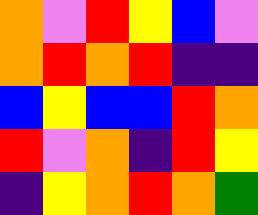[["orange", "violet", "red", "yellow", "blue", "violet"], ["orange", "red", "orange", "red", "indigo", "indigo"], ["blue", "yellow", "blue", "blue", "red", "orange"], ["red", "violet", "orange", "indigo", "red", "yellow"], ["indigo", "yellow", "orange", "red", "orange", "green"]]